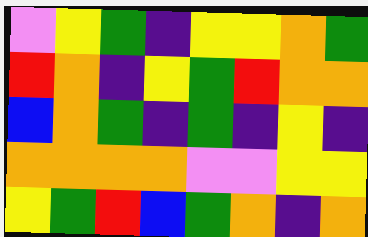[["violet", "yellow", "green", "indigo", "yellow", "yellow", "orange", "green"], ["red", "orange", "indigo", "yellow", "green", "red", "orange", "orange"], ["blue", "orange", "green", "indigo", "green", "indigo", "yellow", "indigo"], ["orange", "orange", "orange", "orange", "violet", "violet", "yellow", "yellow"], ["yellow", "green", "red", "blue", "green", "orange", "indigo", "orange"]]